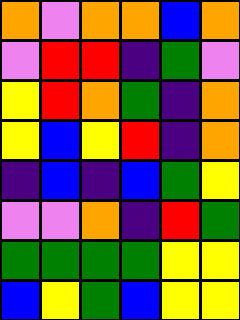[["orange", "violet", "orange", "orange", "blue", "orange"], ["violet", "red", "red", "indigo", "green", "violet"], ["yellow", "red", "orange", "green", "indigo", "orange"], ["yellow", "blue", "yellow", "red", "indigo", "orange"], ["indigo", "blue", "indigo", "blue", "green", "yellow"], ["violet", "violet", "orange", "indigo", "red", "green"], ["green", "green", "green", "green", "yellow", "yellow"], ["blue", "yellow", "green", "blue", "yellow", "yellow"]]